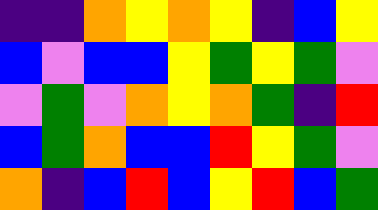[["indigo", "indigo", "orange", "yellow", "orange", "yellow", "indigo", "blue", "yellow"], ["blue", "violet", "blue", "blue", "yellow", "green", "yellow", "green", "violet"], ["violet", "green", "violet", "orange", "yellow", "orange", "green", "indigo", "red"], ["blue", "green", "orange", "blue", "blue", "red", "yellow", "green", "violet"], ["orange", "indigo", "blue", "red", "blue", "yellow", "red", "blue", "green"]]